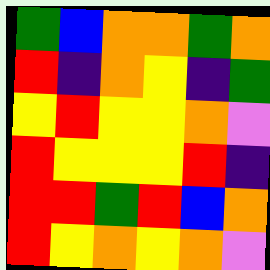[["green", "blue", "orange", "orange", "green", "orange"], ["red", "indigo", "orange", "yellow", "indigo", "green"], ["yellow", "red", "yellow", "yellow", "orange", "violet"], ["red", "yellow", "yellow", "yellow", "red", "indigo"], ["red", "red", "green", "red", "blue", "orange"], ["red", "yellow", "orange", "yellow", "orange", "violet"]]